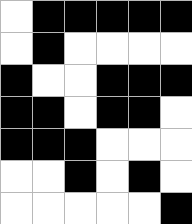[["white", "black", "black", "black", "black", "black"], ["white", "black", "white", "white", "white", "white"], ["black", "white", "white", "black", "black", "black"], ["black", "black", "white", "black", "black", "white"], ["black", "black", "black", "white", "white", "white"], ["white", "white", "black", "white", "black", "white"], ["white", "white", "white", "white", "white", "black"]]